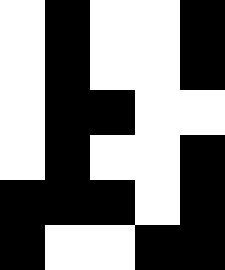[["white", "black", "white", "white", "black"], ["white", "black", "white", "white", "black"], ["white", "black", "black", "white", "white"], ["white", "black", "white", "white", "black"], ["black", "black", "black", "white", "black"], ["black", "white", "white", "black", "black"]]